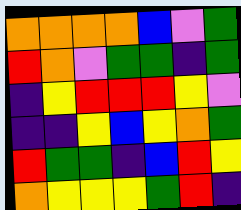[["orange", "orange", "orange", "orange", "blue", "violet", "green"], ["red", "orange", "violet", "green", "green", "indigo", "green"], ["indigo", "yellow", "red", "red", "red", "yellow", "violet"], ["indigo", "indigo", "yellow", "blue", "yellow", "orange", "green"], ["red", "green", "green", "indigo", "blue", "red", "yellow"], ["orange", "yellow", "yellow", "yellow", "green", "red", "indigo"]]